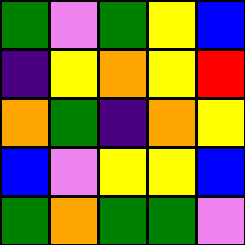[["green", "violet", "green", "yellow", "blue"], ["indigo", "yellow", "orange", "yellow", "red"], ["orange", "green", "indigo", "orange", "yellow"], ["blue", "violet", "yellow", "yellow", "blue"], ["green", "orange", "green", "green", "violet"]]